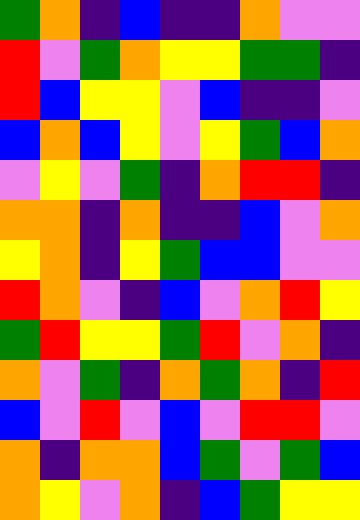[["green", "orange", "indigo", "blue", "indigo", "indigo", "orange", "violet", "violet"], ["red", "violet", "green", "orange", "yellow", "yellow", "green", "green", "indigo"], ["red", "blue", "yellow", "yellow", "violet", "blue", "indigo", "indigo", "violet"], ["blue", "orange", "blue", "yellow", "violet", "yellow", "green", "blue", "orange"], ["violet", "yellow", "violet", "green", "indigo", "orange", "red", "red", "indigo"], ["orange", "orange", "indigo", "orange", "indigo", "indigo", "blue", "violet", "orange"], ["yellow", "orange", "indigo", "yellow", "green", "blue", "blue", "violet", "violet"], ["red", "orange", "violet", "indigo", "blue", "violet", "orange", "red", "yellow"], ["green", "red", "yellow", "yellow", "green", "red", "violet", "orange", "indigo"], ["orange", "violet", "green", "indigo", "orange", "green", "orange", "indigo", "red"], ["blue", "violet", "red", "violet", "blue", "violet", "red", "red", "violet"], ["orange", "indigo", "orange", "orange", "blue", "green", "violet", "green", "blue"], ["orange", "yellow", "violet", "orange", "indigo", "blue", "green", "yellow", "yellow"]]